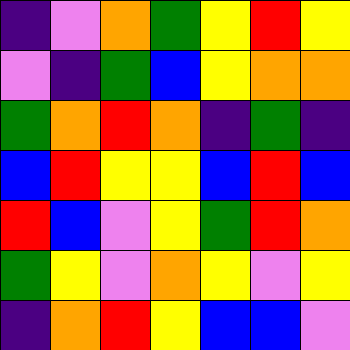[["indigo", "violet", "orange", "green", "yellow", "red", "yellow"], ["violet", "indigo", "green", "blue", "yellow", "orange", "orange"], ["green", "orange", "red", "orange", "indigo", "green", "indigo"], ["blue", "red", "yellow", "yellow", "blue", "red", "blue"], ["red", "blue", "violet", "yellow", "green", "red", "orange"], ["green", "yellow", "violet", "orange", "yellow", "violet", "yellow"], ["indigo", "orange", "red", "yellow", "blue", "blue", "violet"]]